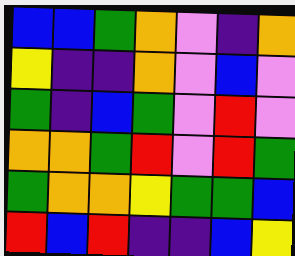[["blue", "blue", "green", "orange", "violet", "indigo", "orange"], ["yellow", "indigo", "indigo", "orange", "violet", "blue", "violet"], ["green", "indigo", "blue", "green", "violet", "red", "violet"], ["orange", "orange", "green", "red", "violet", "red", "green"], ["green", "orange", "orange", "yellow", "green", "green", "blue"], ["red", "blue", "red", "indigo", "indigo", "blue", "yellow"]]